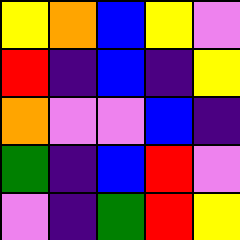[["yellow", "orange", "blue", "yellow", "violet"], ["red", "indigo", "blue", "indigo", "yellow"], ["orange", "violet", "violet", "blue", "indigo"], ["green", "indigo", "blue", "red", "violet"], ["violet", "indigo", "green", "red", "yellow"]]